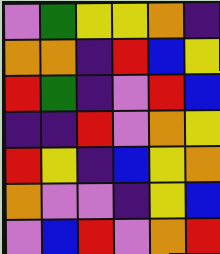[["violet", "green", "yellow", "yellow", "orange", "indigo"], ["orange", "orange", "indigo", "red", "blue", "yellow"], ["red", "green", "indigo", "violet", "red", "blue"], ["indigo", "indigo", "red", "violet", "orange", "yellow"], ["red", "yellow", "indigo", "blue", "yellow", "orange"], ["orange", "violet", "violet", "indigo", "yellow", "blue"], ["violet", "blue", "red", "violet", "orange", "red"]]